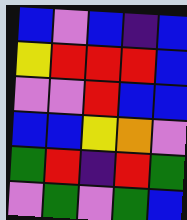[["blue", "violet", "blue", "indigo", "blue"], ["yellow", "red", "red", "red", "blue"], ["violet", "violet", "red", "blue", "blue"], ["blue", "blue", "yellow", "orange", "violet"], ["green", "red", "indigo", "red", "green"], ["violet", "green", "violet", "green", "blue"]]